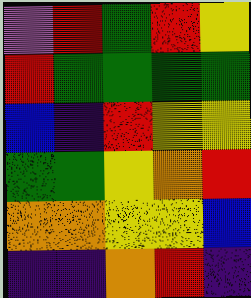[["violet", "red", "green", "red", "yellow"], ["red", "green", "green", "green", "green"], ["blue", "indigo", "red", "yellow", "yellow"], ["green", "green", "yellow", "orange", "red"], ["orange", "orange", "yellow", "yellow", "blue"], ["indigo", "indigo", "orange", "red", "indigo"]]